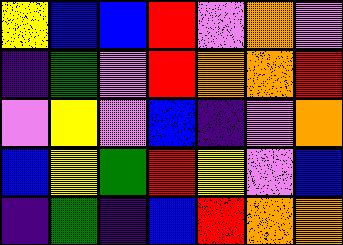[["yellow", "blue", "blue", "red", "violet", "orange", "violet"], ["indigo", "green", "violet", "red", "orange", "orange", "red"], ["violet", "yellow", "violet", "blue", "indigo", "violet", "orange"], ["blue", "yellow", "green", "red", "yellow", "violet", "blue"], ["indigo", "green", "indigo", "blue", "red", "orange", "orange"]]